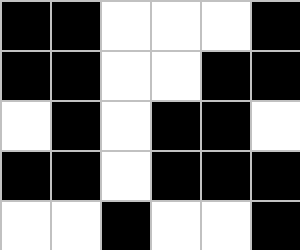[["black", "black", "white", "white", "white", "black"], ["black", "black", "white", "white", "black", "black"], ["white", "black", "white", "black", "black", "white"], ["black", "black", "white", "black", "black", "black"], ["white", "white", "black", "white", "white", "black"]]